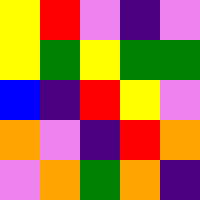[["yellow", "red", "violet", "indigo", "violet"], ["yellow", "green", "yellow", "green", "green"], ["blue", "indigo", "red", "yellow", "violet"], ["orange", "violet", "indigo", "red", "orange"], ["violet", "orange", "green", "orange", "indigo"]]